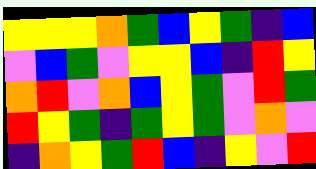[["yellow", "yellow", "yellow", "orange", "green", "blue", "yellow", "green", "indigo", "blue"], ["violet", "blue", "green", "violet", "yellow", "yellow", "blue", "indigo", "red", "yellow"], ["orange", "red", "violet", "orange", "blue", "yellow", "green", "violet", "red", "green"], ["red", "yellow", "green", "indigo", "green", "yellow", "green", "violet", "orange", "violet"], ["indigo", "orange", "yellow", "green", "red", "blue", "indigo", "yellow", "violet", "red"]]